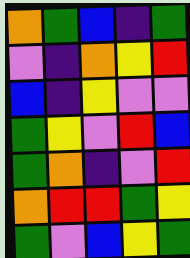[["orange", "green", "blue", "indigo", "green"], ["violet", "indigo", "orange", "yellow", "red"], ["blue", "indigo", "yellow", "violet", "violet"], ["green", "yellow", "violet", "red", "blue"], ["green", "orange", "indigo", "violet", "red"], ["orange", "red", "red", "green", "yellow"], ["green", "violet", "blue", "yellow", "green"]]